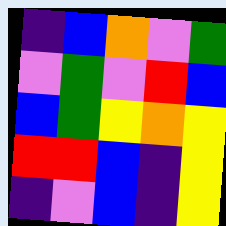[["indigo", "blue", "orange", "violet", "green"], ["violet", "green", "violet", "red", "blue"], ["blue", "green", "yellow", "orange", "yellow"], ["red", "red", "blue", "indigo", "yellow"], ["indigo", "violet", "blue", "indigo", "yellow"]]